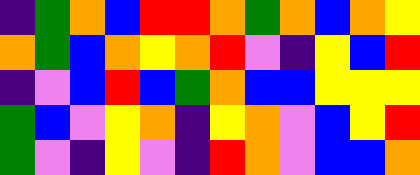[["indigo", "green", "orange", "blue", "red", "red", "orange", "green", "orange", "blue", "orange", "yellow"], ["orange", "green", "blue", "orange", "yellow", "orange", "red", "violet", "indigo", "yellow", "blue", "red"], ["indigo", "violet", "blue", "red", "blue", "green", "orange", "blue", "blue", "yellow", "yellow", "yellow"], ["green", "blue", "violet", "yellow", "orange", "indigo", "yellow", "orange", "violet", "blue", "yellow", "red"], ["green", "violet", "indigo", "yellow", "violet", "indigo", "red", "orange", "violet", "blue", "blue", "orange"]]